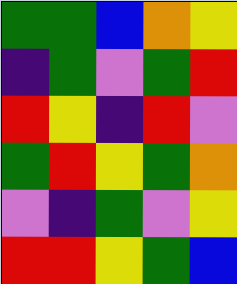[["green", "green", "blue", "orange", "yellow"], ["indigo", "green", "violet", "green", "red"], ["red", "yellow", "indigo", "red", "violet"], ["green", "red", "yellow", "green", "orange"], ["violet", "indigo", "green", "violet", "yellow"], ["red", "red", "yellow", "green", "blue"]]